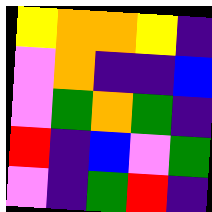[["yellow", "orange", "orange", "yellow", "indigo"], ["violet", "orange", "indigo", "indigo", "blue"], ["violet", "green", "orange", "green", "indigo"], ["red", "indigo", "blue", "violet", "green"], ["violet", "indigo", "green", "red", "indigo"]]